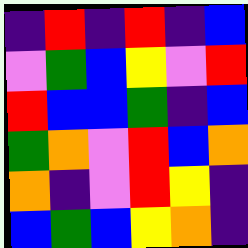[["indigo", "red", "indigo", "red", "indigo", "blue"], ["violet", "green", "blue", "yellow", "violet", "red"], ["red", "blue", "blue", "green", "indigo", "blue"], ["green", "orange", "violet", "red", "blue", "orange"], ["orange", "indigo", "violet", "red", "yellow", "indigo"], ["blue", "green", "blue", "yellow", "orange", "indigo"]]